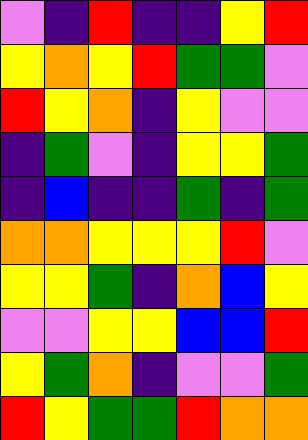[["violet", "indigo", "red", "indigo", "indigo", "yellow", "red"], ["yellow", "orange", "yellow", "red", "green", "green", "violet"], ["red", "yellow", "orange", "indigo", "yellow", "violet", "violet"], ["indigo", "green", "violet", "indigo", "yellow", "yellow", "green"], ["indigo", "blue", "indigo", "indigo", "green", "indigo", "green"], ["orange", "orange", "yellow", "yellow", "yellow", "red", "violet"], ["yellow", "yellow", "green", "indigo", "orange", "blue", "yellow"], ["violet", "violet", "yellow", "yellow", "blue", "blue", "red"], ["yellow", "green", "orange", "indigo", "violet", "violet", "green"], ["red", "yellow", "green", "green", "red", "orange", "orange"]]